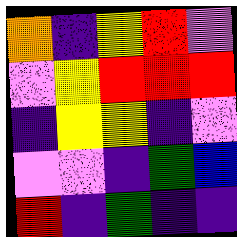[["orange", "indigo", "yellow", "red", "violet"], ["violet", "yellow", "red", "red", "red"], ["indigo", "yellow", "yellow", "indigo", "violet"], ["violet", "violet", "indigo", "green", "blue"], ["red", "indigo", "green", "indigo", "indigo"]]